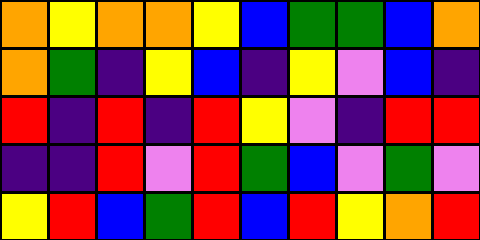[["orange", "yellow", "orange", "orange", "yellow", "blue", "green", "green", "blue", "orange"], ["orange", "green", "indigo", "yellow", "blue", "indigo", "yellow", "violet", "blue", "indigo"], ["red", "indigo", "red", "indigo", "red", "yellow", "violet", "indigo", "red", "red"], ["indigo", "indigo", "red", "violet", "red", "green", "blue", "violet", "green", "violet"], ["yellow", "red", "blue", "green", "red", "blue", "red", "yellow", "orange", "red"]]